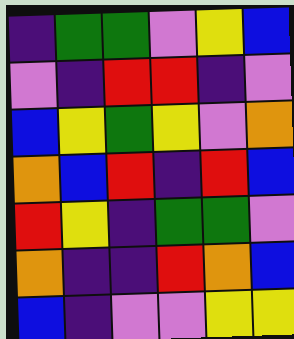[["indigo", "green", "green", "violet", "yellow", "blue"], ["violet", "indigo", "red", "red", "indigo", "violet"], ["blue", "yellow", "green", "yellow", "violet", "orange"], ["orange", "blue", "red", "indigo", "red", "blue"], ["red", "yellow", "indigo", "green", "green", "violet"], ["orange", "indigo", "indigo", "red", "orange", "blue"], ["blue", "indigo", "violet", "violet", "yellow", "yellow"]]